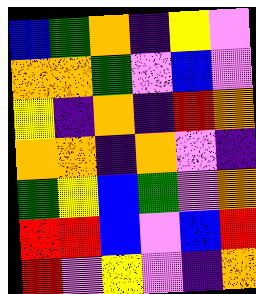[["blue", "green", "orange", "indigo", "yellow", "violet"], ["orange", "orange", "green", "violet", "blue", "violet"], ["yellow", "indigo", "orange", "indigo", "red", "orange"], ["orange", "orange", "indigo", "orange", "violet", "indigo"], ["green", "yellow", "blue", "green", "violet", "orange"], ["red", "red", "blue", "violet", "blue", "red"], ["red", "violet", "yellow", "violet", "indigo", "orange"]]